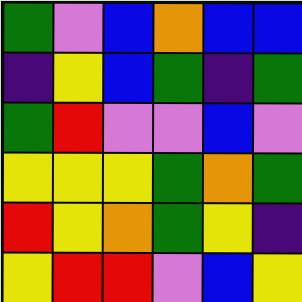[["green", "violet", "blue", "orange", "blue", "blue"], ["indigo", "yellow", "blue", "green", "indigo", "green"], ["green", "red", "violet", "violet", "blue", "violet"], ["yellow", "yellow", "yellow", "green", "orange", "green"], ["red", "yellow", "orange", "green", "yellow", "indigo"], ["yellow", "red", "red", "violet", "blue", "yellow"]]